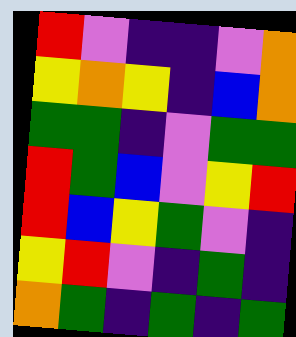[["red", "violet", "indigo", "indigo", "violet", "orange"], ["yellow", "orange", "yellow", "indigo", "blue", "orange"], ["green", "green", "indigo", "violet", "green", "green"], ["red", "green", "blue", "violet", "yellow", "red"], ["red", "blue", "yellow", "green", "violet", "indigo"], ["yellow", "red", "violet", "indigo", "green", "indigo"], ["orange", "green", "indigo", "green", "indigo", "green"]]